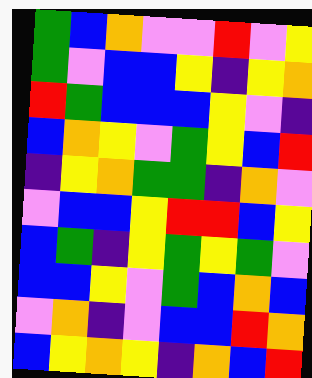[["green", "blue", "orange", "violet", "violet", "red", "violet", "yellow"], ["green", "violet", "blue", "blue", "yellow", "indigo", "yellow", "orange"], ["red", "green", "blue", "blue", "blue", "yellow", "violet", "indigo"], ["blue", "orange", "yellow", "violet", "green", "yellow", "blue", "red"], ["indigo", "yellow", "orange", "green", "green", "indigo", "orange", "violet"], ["violet", "blue", "blue", "yellow", "red", "red", "blue", "yellow"], ["blue", "green", "indigo", "yellow", "green", "yellow", "green", "violet"], ["blue", "blue", "yellow", "violet", "green", "blue", "orange", "blue"], ["violet", "orange", "indigo", "violet", "blue", "blue", "red", "orange"], ["blue", "yellow", "orange", "yellow", "indigo", "orange", "blue", "red"]]